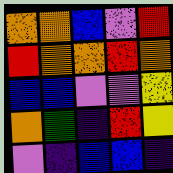[["orange", "orange", "blue", "violet", "red"], ["red", "orange", "orange", "red", "orange"], ["blue", "blue", "violet", "violet", "yellow"], ["orange", "green", "indigo", "red", "yellow"], ["violet", "indigo", "blue", "blue", "indigo"]]